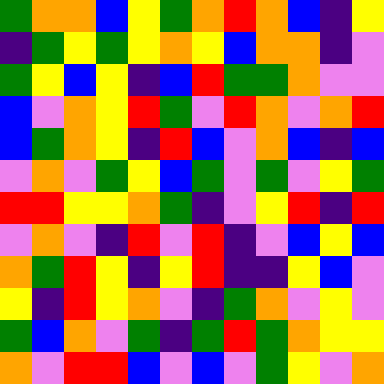[["green", "orange", "orange", "blue", "yellow", "green", "orange", "red", "orange", "blue", "indigo", "yellow"], ["indigo", "green", "yellow", "green", "yellow", "orange", "yellow", "blue", "orange", "orange", "indigo", "violet"], ["green", "yellow", "blue", "yellow", "indigo", "blue", "red", "green", "green", "orange", "violet", "violet"], ["blue", "violet", "orange", "yellow", "red", "green", "violet", "red", "orange", "violet", "orange", "red"], ["blue", "green", "orange", "yellow", "indigo", "red", "blue", "violet", "orange", "blue", "indigo", "blue"], ["violet", "orange", "violet", "green", "yellow", "blue", "green", "violet", "green", "violet", "yellow", "green"], ["red", "red", "yellow", "yellow", "orange", "green", "indigo", "violet", "yellow", "red", "indigo", "red"], ["violet", "orange", "violet", "indigo", "red", "violet", "red", "indigo", "violet", "blue", "yellow", "blue"], ["orange", "green", "red", "yellow", "indigo", "yellow", "red", "indigo", "indigo", "yellow", "blue", "violet"], ["yellow", "indigo", "red", "yellow", "orange", "violet", "indigo", "green", "orange", "violet", "yellow", "violet"], ["green", "blue", "orange", "violet", "green", "indigo", "green", "red", "green", "orange", "yellow", "yellow"], ["orange", "violet", "red", "red", "blue", "violet", "blue", "violet", "green", "yellow", "violet", "orange"]]